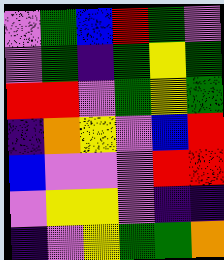[["violet", "green", "blue", "red", "green", "violet"], ["violet", "green", "indigo", "green", "yellow", "green"], ["red", "red", "violet", "green", "yellow", "green"], ["indigo", "orange", "yellow", "violet", "blue", "red"], ["blue", "violet", "violet", "violet", "red", "red"], ["violet", "yellow", "yellow", "violet", "indigo", "indigo"], ["indigo", "violet", "yellow", "green", "green", "orange"]]